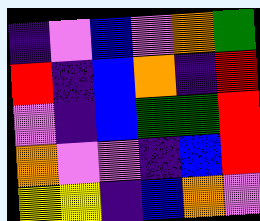[["indigo", "violet", "blue", "violet", "orange", "green"], ["red", "indigo", "blue", "orange", "indigo", "red"], ["violet", "indigo", "blue", "green", "green", "red"], ["orange", "violet", "violet", "indigo", "blue", "red"], ["yellow", "yellow", "indigo", "blue", "orange", "violet"]]